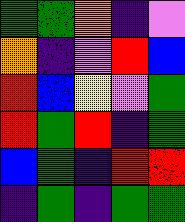[["green", "green", "orange", "indigo", "violet"], ["orange", "indigo", "violet", "red", "blue"], ["red", "blue", "yellow", "violet", "green"], ["red", "green", "red", "indigo", "green"], ["blue", "green", "indigo", "red", "red"], ["indigo", "green", "indigo", "green", "green"]]